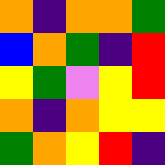[["orange", "indigo", "orange", "orange", "green"], ["blue", "orange", "green", "indigo", "red"], ["yellow", "green", "violet", "yellow", "red"], ["orange", "indigo", "orange", "yellow", "yellow"], ["green", "orange", "yellow", "red", "indigo"]]